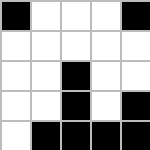[["black", "white", "white", "white", "black"], ["white", "white", "white", "white", "white"], ["white", "white", "black", "white", "white"], ["white", "white", "black", "white", "black"], ["white", "black", "black", "black", "black"]]